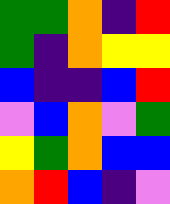[["green", "green", "orange", "indigo", "red"], ["green", "indigo", "orange", "yellow", "yellow"], ["blue", "indigo", "indigo", "blue", "red"], ["violet", "blue", "orange", "violet", "green"], ["yellow", "green", "orange", "blue", "blue"], ["orange", "red", "blue", "indigo", "violet"]]